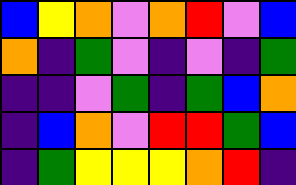[["blue", "yellow", "orange", "violet", "orange", "red", "violet", "blue"], ["orange", "indigo", "green", "violet", "indigo", "violet", "indigo", "green"], ["indigo", "indigo", "violet", "green", "indigo", "green", "blue", "orange"], ["indigo", "blue", "orange", "violet", "red", "red", "green", "blue"], ["indigo", "green", "yellow", "yellow", "yellow", "orange", "red", "indigo"]]